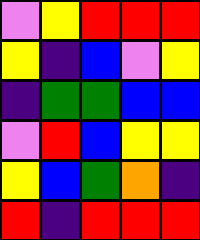[["violet", "yellow", "red", "red", "red"], ["yellow", "indigo", "blue", "violet", "yellow"], ["indigo", "green", "green", "blue", "blue"], ["violet", "red", "blue", "yellow", "yellow"], ["yellow", "blue", "green", "orange", "indigo"], ["red", "indigo", "red", "red", "red"]]